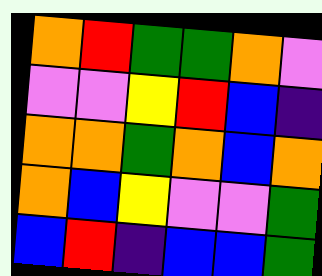[["orange", "red", "green", "green", "orange", "violet"], ["violet", "violet", "yellow", "red", "blue", "indigo"], ["orange", "orange", "green", "orange", "blue", "orange"], ["orange", "blue", "yellow", "violet", "violet", "green"], ["blue", "red", "indigo", "blue", "blue", "green"]]